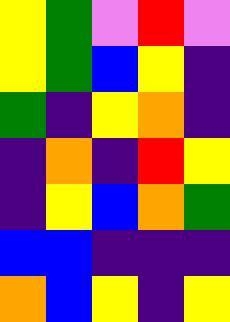[["yellow", "green", "violet", "red", "violet"], ["yellow", "green", "blue", "yellow", "indigo"], ["green", "indigo", "yellow", "orange", "indigo"], ["indigo", "orange", "indigo", "red", "yellow"], ["indigo", "yellow", "blue", "orange", "green"], ["blue", "blue", "indigo", "indigo", "indigo"], ["orange", "blue", "yellow", "indigo", "yellow"]]